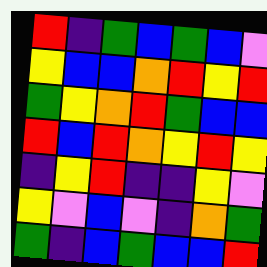[["red", "indigo", "green", "blue", "green", "blue", "violet"], ["yellow", "blue", "blue", "orange", "red", "yellow", "red"], ["green", "yellow", "orange", "red", "green", "blue", "blue"], ["red", "blue", "red", "orange", "yellow", "red", "yellow"], ["indigo", "yellow", "red", "indigo", "indigo", "yellow", "violet"], ["yellow", "violet", "blue", "violet", "indigo", "orange", "green"], ["green", "indigo", "blue", "green", "blue", "blue", "red"]]